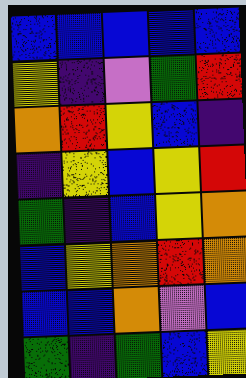[["blue", "blue", "blue", "blue", "blue"], ["yellow", "indigo", "violet", "green", "red"], ["orange", "red", "yellow", "blue", "indigo"], ["indigo", "yellow", "blue", "yellow", "red"], ["green", "indigo", "blue", "yellow", "orange"], ["blue", "yellow", "orange", "red", "orange"], ["blue", "blue", "orange", "violet", "blue"], ["green", "indigo", "green", "blue", "yellow"]]